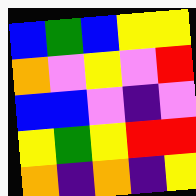[["blue", "green", "blue", "yellow", "yellow"], ["orange", "violet", "yellow", "violet", "red"], ["blue", "blue", "violet", "indigo", "violet"], ["yellow", "green", "yellow", "red", "red"], ["orange", "indigo", "orange", "indigo", "yellow"]]